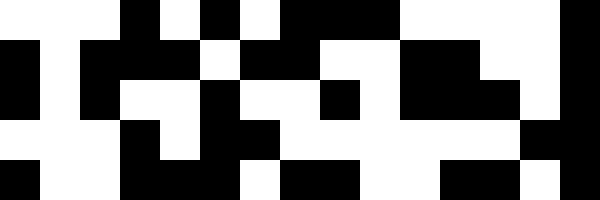[["white", "white", "white", "black", "white", "black", "white", "black", "black", "black", "white", "white", "white", "white", "black"], ["black", "white", "black", "black", "black", "white", "black", "black", "white", "white", "black", "black", "white", "white", "black"], ["black", "white", "black", "white", "white", "black", "white", "white", "black", "white", "black", "black", "black", "white", "black"], ["white", "white", "white", "black", "white", "black", "black", "white", "white", "white", "white", "white", "white", "black", "black"], ["black", "white", "white", "black", "black", "black", "white", "black", "black", "white", "white", "black", "black", "white", "black"]]